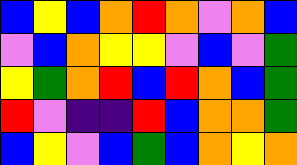[["blue", "yellow", "blue", "orange", "red", "orange", "violet", "orange", "blue"], ["violet", "blue", "orange", "yellow", "yellow", "violet", "blue", "violet", "green"], ["yellow", "green", "orange", "red", "blue", "red", "orange", "blue", "green"], ["red", "violet", "indigo", "indigo", "red", "blue", "orange", "orange", "green"], ["blue", "yellow", "violet", "blue", "green", "blue", "orange", "yellow", "orange"]]